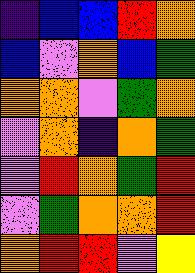[["indigo", "blue", "blue", "red", "orange"], ["blue", "violet", "orange", "blue", "green"], ["orange", "orange", "violet", "green", "orange"], ["violet", "orange", "indigo", "orange", "green"], ["violet", "red", "orange", "green", "red"], ["violet", "green", "orange", "orange", "red"], ["orange", "red", "red", "violet", "yellow"]]